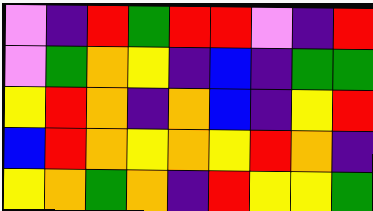[["violet", "indigo", "red", "green", "red", "red", "violet", "indigo", "red"], ["violet", "green", "orange", "yellow", "indigo", "blue", "indigo", "green", "green"], ["yellow", "red", "orange", "indigo", "orange", "blue", "indigo", "yellow", "red"], ["blue", "red", "orange", "yellow", "orange", "yellow", "red", "orange", "indigo"], ["yellow", "orange", "green", "orange", "indigo", "red", "yellow", "yellow", "green"]]